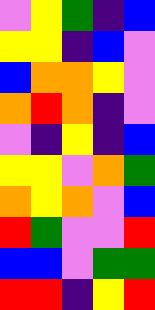[["violet", "yellow", "green", "indigo", "blue"], ["yellow", "yellow", "indigo", "blue", "violet"], ["blue", "orange", "orange", "yellow", "violet"], ["orange", "red", "orange", "indigo", "violet"], ["violet", "indigo", "yellow", "indigo", "blue"], ["yellow", "yellow", "violet", "orange", "green"], ["orange", "yellow", "orange", "violet", "blue"], ["red", "green", "violet", "violet", "red"], ["blue", "blue", "violet", "green", "green"], ["red", "red", "indigo", "yellow", "red"]]